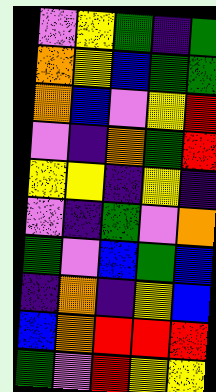[["violet", "yellow", "green", "indigo", "green"], ["orange", "yellow", "blue", "green", "green"], ["orange", "blue", "violet", "yellow", "red"], ["violet", "indigo", "orange", "green", "red"], ["yellow", "yellow", "indigo", "yellow", "indigo"], ["violet", "indigo", "green", "violet", "orange"], ["green", "violet", "blue", "green", "blue"], ["indigo", "orange", "indigo", "yellow", "blue"], ["blue", "orange", "red", "red", "red"], ["green", "violet", "red", "yellow", "yellow"]]